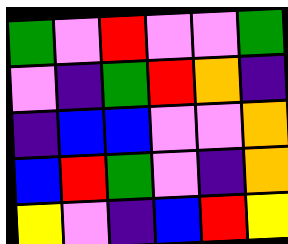[["green", "violet", "red", "violet", "violet", "green"], ["violet", "indigo", "green", "red", "orange", "indigo"], ["indigo", "blue", "blue", "violet", "violet", "orange"], ["blue", "red", "green", "violet", "indigo", "orange"], ["yellow", "violet", "indigo", "blue", "red", "yellow"]]